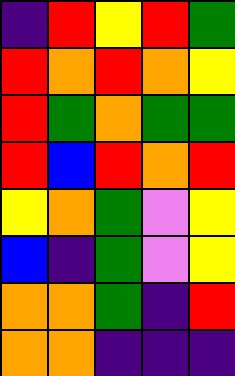[["indigo", "red", "yellow", "red", "green"], ["red", "orange", "red", "orange", "yellow"], ["red", "green", "orange", "green", "green"], ["red", "blue", "red", "orange", "red"], ["yellow", "orange", "green", "violet", "yellow"], ["blue", "indigo", "green", "violet", "yellow"], ["orange", "orange", "green", "indigo", "red"], ["orange", "orange", "indigo", "indigo", "indigo"]]